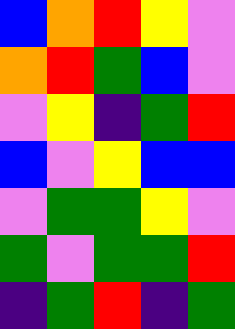[["blue", "orange", "red", "yellow", "violet"], ["orange", "red", "green", "blue", "violet"], ["violet", "yellow", "indigo", "green", "red"], ["blue", "violet", "yellow", "blue", "blue"], ["violet", "green", "green", "yellow", "violet"], ["green", "violet", "green", "green", "red"], ["indigo", "green", "red", "indigo", "green"]]